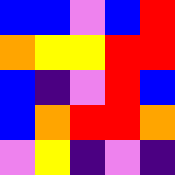[["blue", "blue", "violet", "blue", "red"], ["orange", "yellow", "yellow", "red", "red"], ["blue", "indigo", "violet", "red", "blue"], ["blue", "orange", "red", "red", "orange"], ["violet", "yellow", "indigo", "violet", "indigo"]]